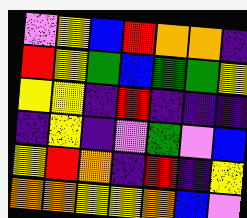[["violet", "yellow", "blue", "red", "orange", "orange", "indigo"], ["red", "yellow", "green", "blue", "green", "green", "yellow"], ["yellow", "yellow", "indigo", "red", "indigo", "indigo", "indigo"], ["indigo", "yellow", "indigo", "violet", "green", "violet", "blue"], ["yellow", "red", "orange", "indigo", "red", "indigo", "yellow"], ["orange", "orange", "yellow", "yellow", "orange", "blue", "violet"]]